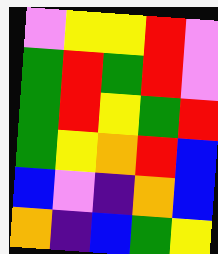[["violet", "yellow", "yellow", "red", "violet"], ["green", "red", "green", "red", "violet"], ["green", "red", "yellow", "green", "red"], ["green", "yellow", "orange", "red", "blue"], ["blue", "violet", "indigo", "orange", "blue"], ["orange", "indigo", "blue", "green", "yellow"]]